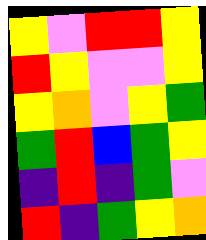[["yellow", "violet", "red", "red", "yellow"], ["red", "yellow", "violet", "violet", "yellow"], ["yellow", "orange", "violet", "yellow", "green"], ["green", "red", "blue", "green", "yellow"], ["indigo", "red", "indigo", "green", "violet"], ["red", "indigo", "green", "yellow", "orange"]]